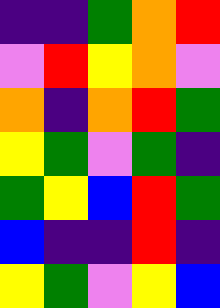[["indigo", "indigo", "green", "orange", "red"], ["violet", "red", "yellow", "orange", "violet"], ["orange", "indigo", "orange", "red", "green"], ["yellow", "green", "violet", "green", "indigo"], ["green", "yellow", "blue", "red", "green"], ["blue", "indigo", "indigo", "red", "indigo"], ["yellow", "green", "violet", "yellow", "blue"]]